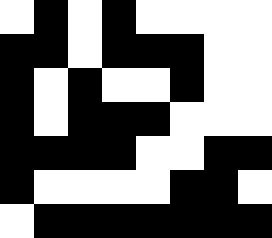[["white", "black", "white", "black", "white", "white", "white", "white"], ["black", "black", "white", "black", "black", "black", "white", "white"], ["black", "white", "black", "white", "white", "black", "white", "white"], ["black", "white", "black", "black", "black", "white", "white", "white"], ["black", "black", "black", "black", "white", "white", "black", "black"], ["black", "white", "white", "white", "white", "black", "black", "white"], ["white", "black", "black", "black", "black", "black", "black", "black"]]